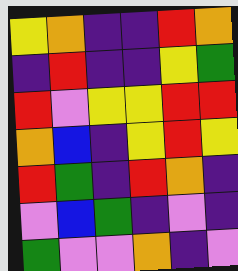[["yellow", "orange", "indigo", "indigo", "red", "orange"], ["indigo", "red", "indigo", "indigo", "yellow", "green"], ["red", "violet", "yellow", "yellow", "red", "red"], ["orange", "blue", "indigo", "yellow", "red", "yellow"], ["red", "green", "indigo", "red", "orange", "indigo"], ["violet", "blue", "green", "indigo", "violet", "indigo"], ["green", "violet", "violet", "orange", "indigo", "violet"]]